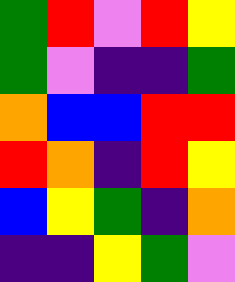[["green", "red", "violet", "red", "yellow"], ["green", "violet", "indigo", "indigo", "green"], ["orange", "blue", "blue", "red", "red"], ["red", "orange", "indigo", "red", "yellow"], ["blue", "yellow", "green", "indigo", "orange"], ["indigo", "indigo", "yellow", "green", "violet"]]